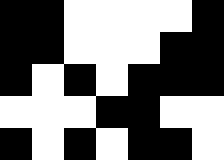[["black", "black", "white", "white", "white", "white", "black"], ["black", "black", "white", "white", "white", "black", "black"], ["black", "white", "black", "white", "black", "black", "black"], ["white", "white", "white", "black", "black", "white", "white"], ["black", "white", "black", "white", "black", "black", "white"]]